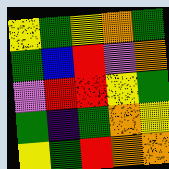[["yellow", "green", "yellow", "orange", "green"], ["green", "blue", "red", "violet", "orange"], ["violet", "red", "red", "yellow", "green"], ["green", "indigo", "green", "orange", "yellow"], ["yellow", "green", "red", "orange", "orange"]]